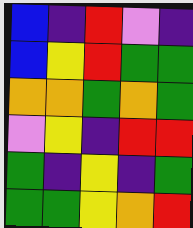[["blue", "indigo", "red", "violet", "indigo"], ["blue", "yellow", "red", "green", "green"], ["orange", "orange", "green", "orange", "green"], ["violet", "yellow", "indigo", "red", "red"], ["green", "indigo", "yellow", "indigo", "green"], ["green", "green", "yellow", "orange", "red"]]